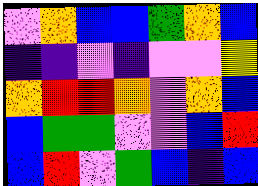[["violet", "orange", "blue", "blue", "green", "orange", "blue"], ["indigo", "indigo", "violet", "indigo", "violet", "violet", "yellow"], ["orange", "red", "red", "orange", "violet", "orange", "blue"], ["blue", "green", "green", "violet", "violet", "blue", "red"], ["blue", "red", "violet", "green", "blue", "indigo", "blue"]]